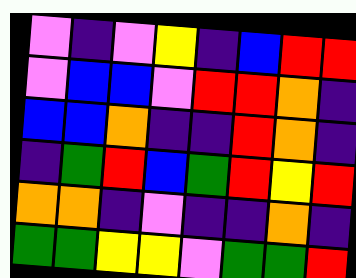[["violet", "indigo", "violet", "yellow", "indigo", "blue", "red", "red"], ["violet", "blue", "blue", "violet", "red", "red", "orange", "indigo"], ["blue", "blue", "orange", "indigo", "indigo", "red", "orange", "indigo"], ["indigo", "green", "red", "blue", "green", "red", "yellow", "red"], ["orange", "orange", "indigo", "violet", "indigo", "indigo", "orange", "indigo"], ["green", "green", "yellow", "yellow", "violet", "green", "green", "red"]]